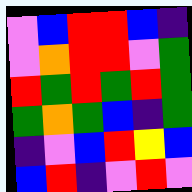[["violet", "blue", "red", "red", "blue", "indigo"], ["violet", "orange", "red", "red", "violet", "green"], ["red", "green", "red", "green", "red", "green"], ["green", "orange", "green", "blue", "indigo", "green"], ["indigo", "violet", "blue", "red", "yellow", "blue"], ["blue", "red", "indigo", "violet", "red", "violet"]]